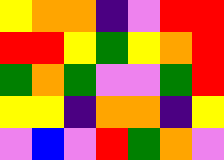[["yellow", "orange", "orange", "indigo", "violet", "red", "red"], ["red", "red", "yellow", "green", "yellow", "orange", "red"], ["green", "orange", "green", "violet", "violet", "green", "red"], ["yellow", "yellow", "indigo", "orange", "orange", "indigo", "yellow"], ["violet", "blue", "violet", "red", "green", "orange", "violet"]]